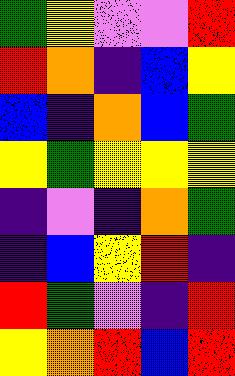[["green", "yellow", "violet", "violet", "red"], ["red", "orange", "indigo", "blue", "yellow"], ["blue", "indigo", "orange", "blue", "green"], ["yellow", "green", "yellow", "yellow", "yellow"], ["indigo", "violet", "indigo", "orange", "green"], ["indigo", "blue", "yellow", "red", "indigo"], ["red", "green", "violet", "indigo", "red"], ["yellow", "orange", "red", "blue", "red"]]